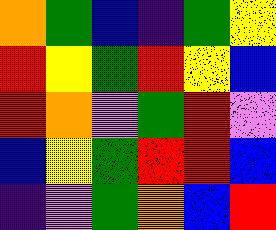[["orange", "green", "blue", "indigo", "green", "yellow"], ["red", "yellow", "green", "red", "yellow", "blue"], ["red", "orange", "violet", "green", "red", "violet"], ["blue", "yellow", "green", "red", "red", "blue"], ["indigo", "violet", "green", "orange", "blue", "red"]]